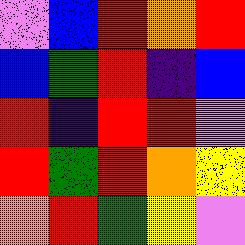[["violet", "blue", "red", "orange", "red"], ["blue", "green", "red", "indigo", "blue"], ["red", "indigo", "red", "red", "violet"], ["red", "green", "red", "orange", "yellow"], ["orange", "red", "green", "yellow", "violet"]]